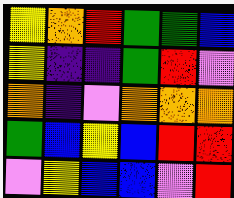[["yellow", "orange", "red", "green", "green", "blue"], ["yellow", "indigo", "indigo", "green", "red", "violet"], ["orange", "indigo", "violet", "orange", "orange", "orange"], ["green", "blue", "yellow", "blue", "red", "red"], ["violet", "yellow", "blue", "blue", "violet", "red"]]